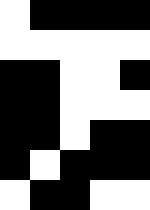[["white", "black", "black", "black", "black"], ["white", "white", "white", "white", "white"], ["black", "black", "white", "white", "black"], ["black", "black", "white", "white", "white"], ["black", "black", "white", "black", "black"], ["black", "white", "black", "black", "black"], ["white", "black", "black", "white", "white"]]